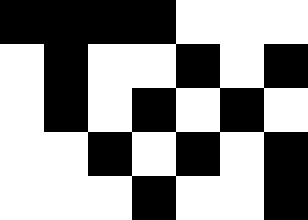[["black", "black", "black", "black", "white", "white", "white"], ["white", "black", "white", "white", "black", "white", "black"], ["white", "black", "white", "black", "white", "black", "white"], ["white", "white", "black", "white", "black", "white", "black"], ["white", "white", "white", "black", "white", "white", "black"]]